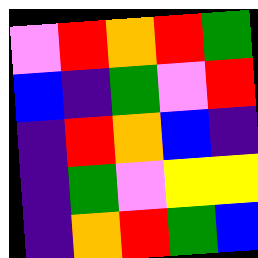[["violet", "red", "orange", "red", "green"], ["blue", "indigo", "green", "violet", "red"], ["indigo", "red", "orange", "blue", "indigo"], ["indigo", "green", "violet", "yellow", "yellow"], ["indigo", "orange", "red", "green", "blue"]]